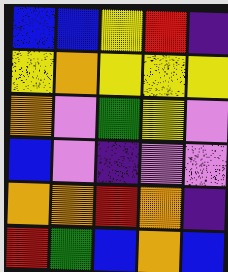[["blue", "blue", "yellow", "red", "indigo"], ["yellow", "orange", "yellow", "yellow", "yellow"], ["orange", "violet", "green", "yellow", "violet"], ["blue", "violet", "indigo", "violet", "violet"], ["orange", "orange", "red", "orange", "indigo"], ["red", "green", "blue", "orange", "blue"]]